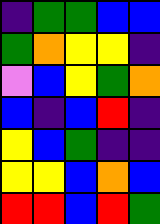[["indigo", "green", "green", "blue", "blue"], ["green", "orange", "yellow", "yellow", "indigo"], ["violet", "blue", "yellow", "green", "orange"], ["blue", "indigo", "blue", "red", "indigo"], ["yellow", "blue", "green", "indigo", "indigo"], ["yellow", "yellow", "blue", "orange", "blue"], ["red", "red", "blue", "red", "green"]]